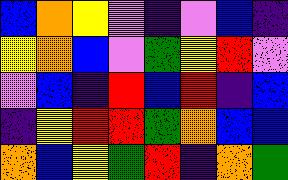[["blue", "orange", "yellow", "violet", "indigo", "violet", "blue", "indigo"], ["yellow", "orange", "blue", "violet", "green", "yellow", "red", "violet"], ["violet", "blue", "indigo", "red", "blue", "red", "indigo", "blue"], ["indigo", "yellow", "red", "red", "green", "orange", "blue", "blue"], ["orange", "blue", "yellow", "green", "red", "indigo", "orange", "green"]]